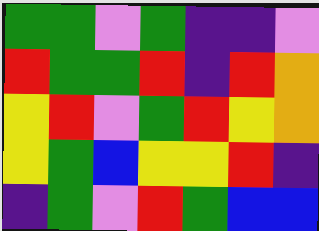[["green", "green", "violet", "green", "indigo", "indigo", "violet"], ["red", "green", "green", "red", "indigo", "red", "orange"], ["yellow", "red", "violet", "green", "red", "yellow", "orange"], ["yellow", "green", "blue", "yellow", "yellow", "red", "indigo"], ["indigo", "green", "violet", "red", "green", "blue", "blue"]]